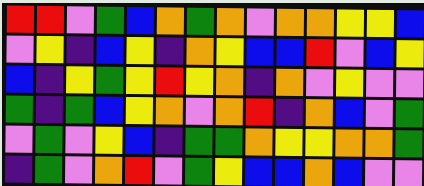[["red", "red", "violet", "green", "blue", "orange", "green", "orange", "violet", "orange", "orange", "yellow", "yellow", "blue"], ["violet", "yellow", "indigo", "blue", "yellow", "indigo", "orange", "yellow", "blue", "blue", "red", "violet", "blue", "yellow"], ["blue", "indigo", "yellow", "green", "yellow", "red", "yellow", "orange", "indigo", "orange", "violet", "yellow", "violet", "violet"], ["green", "indigo", "green", "blue", "yellow", "orange", "violet", "orange", "red", "indigo", "orange", "blue", "violet", "green"], ["violet", "green", "violet", "yellow", "blue", "indigo", "green", "green", "orange", "yellow", "yellow", "orange", "orange", "green"], ["indigo", "green", "violet", "orange", "red", "violet", "green", "yellow", "blue", "blue", "orange", "blue", "violet", "violet"]]